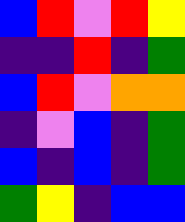[["blue", "red", "violet", "red", "yellow"], ["indigo", "indigo", "red", "indigo", "green"], ["blue", "red", "violet", "orange", "orange"], ["indigo", "violet", "blue", "indigo", "green"], ["blue", "indigo", "blue", "indigo", "green"], ["green", "yellow", "indigo", "blue", "blue"]]